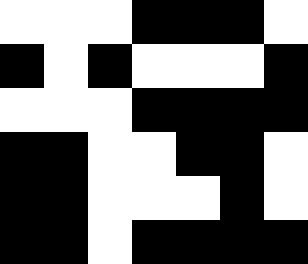[["white", "white", "white", "black", "black", "black", "white"], ["black", "white", "black", "white", "white", "white", "black"], ["white", "white", "white", "black", "black", "black", "black"], ["black", "black", "white", "white", "black", "black", "white"], ["black", "black", "white", "white", "white", "black", "white"], ["black", "black", "white", "black", "black", "black", "black"]]